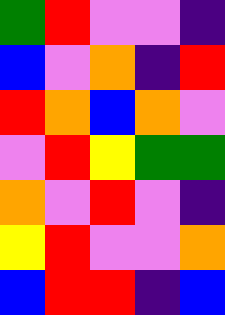[["green", "red", "violet", "violet", "indigo"], ["blue", "violet", "orange", "indigo", "red"], ["red", "orange", "blue", "orange", "violet"], ["violet", "red", "yellow", "green", "green"], ["orange", "violet", "red", "violet", "indigo"], ["yellow", "red", "violet", "violet", "orange"], ["blue", "red", "red", "indigo", "blue"]]